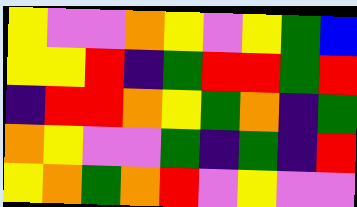[["yellow", "violet", "violet", "orange", "yellow", "violet", "yellow", "green", "blue"], ["yellow", "yellow", "red", "indigo", "green", "red", "red", "green", "red"], ["indigo", "red", "red", "orange", "yellow", "green", "orange", "indigo", "green"], ["orange", "yellow", "violet", "violet", "green", "indigo", "green", "indigo", "red"], ["yellow", "orange", "green", "orange", "red", "violet", "yellow", "violet", "violet"]]